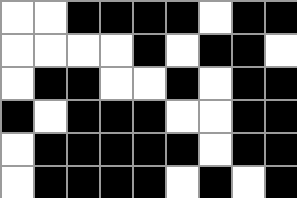[["white", "white", "black", "black", "black", "black", "white", "black", "black"], ["white", "white", "white", "white", "black", "white", "black", "black", "white"], ["white", "black", "black", "white", "white", "black", "white", "black", "black"], ["black", "white", "black", "black", "black", "white", "white", "black", "black"], ["white", "black", "black", "black", "black", "black", "white", "black", "black"], ["white", "black", "black", "black", "black", "white", "black", "white", "black"]]